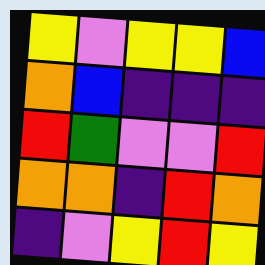[["yellow", "violet", "yellow", "yellow", "blue"], ["orange", "blue", "indigo", "indigo", "indigo"], ["red", "green", "violet", "violet", "red"], ["orange", "orange", "indigo", "red", "orange"], ["indigo", "violet", "yellow", "red", "yellow"]]